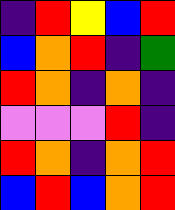[["indigo", "red", "yellow", "blue", "red"], ["blue", "orange", "red", "indigo", "green"], ["red", "orange", "indigo", "orange", "indigo"], ["violet", "violet", "violet", "red", "indigo"], ["red", "orange", "indigo", "orange", "red"], ["blue", "red", "blue", "orange", "red"]]